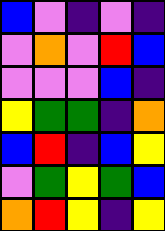[["blue", "violet", "indigo", "violet", "indigo"], ["violet", "orange", "violet", "red", "blue"], ["violet", "violet", "violet", "blue", "indigo"], ["yellow", "green", "green", "indigo", "orange"], ["blue", "red", "indigo", "blue", "yellow"], ["violet", "green", "yellow", "green", "blue"], ["orange", "red", "yellow", "indigo", "yellow"]]